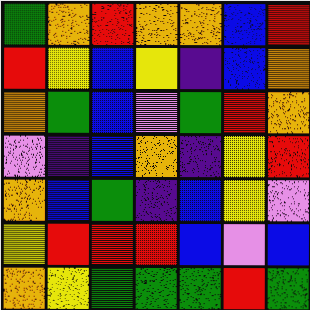[["green", "orange", "red", "orange", "orange", "blue", "red"], ["red", "yellow", "blue", "yellow", "indigo", "blue", "orange"], ["orange", "green", "blue", "violet", "green", "red", "orange"], ["violet", "indigo", "blue", "orange", "indigo", "yellow", "red"], ["orange", "blue", "green", "indigo", "blue", "yellow", "violet"], ["yellow", "red", "red", "red", "blue", "violet", "blue"], ["orange", "yellow", "green", "green", "green", "red", "green"]]